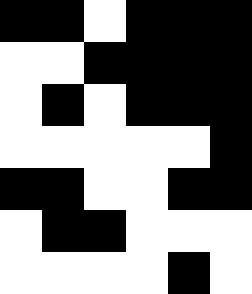[["black", "black", "white", "black", "black", "black"], ["white", "white", "black", "black", "black", "black"], ["white", "black", "white", "black", "black", "black"], ["white", "white", "white", "white", "white", "black"], ["black", "black", "white", "white", "black", "black"], ["white", "black", "black", "white", "white", "white"], ["white", "white", "white", "white", "black", "white"]]